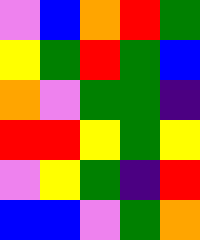[["violet", "blue", "orange", "red", "green"], ["yellow", "green", "red", "green", "blue"], ["orange", "violet", "green", "green", "indigo"], ["red", "red", "yellow", "green", "yellow"], ["violet", "yellow", "green", "indigo", "red"], ["blue", "blue", "violet", "green", "orange"]]